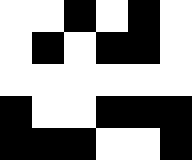[["white", "white", "black", "white", "black", "white"], ["white", "black", "white", "black", "black", "white"], ["white", "white", "white", "white", "white", "white"], ["black", "white", "white", "black", "black", "black"], ["black", "black", "black", "white", "white", "black"]]